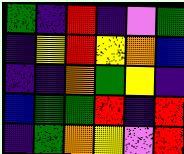[["green", "indigo", "red", "indigo", "violet", "green"], ["indigo", "yellow", "red", "yellow", "orange", "blue"], ["indigo", "indigo", "orange", "green", "yellow", "indigo"], ["blue", "green", "green", "red", "indigo", "red"], ["indigo", "green", "orange", "yellow", "violet", "red"]]